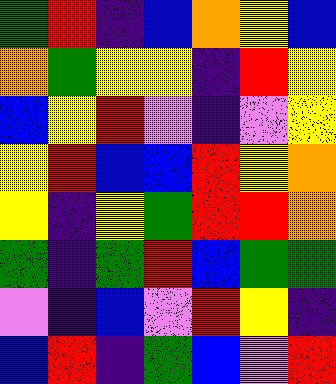[["green", "red", "indigo", "blue", "orange", "yellow", "blue"], ["orange", "green", "yellow", "yellow", "indigo", "red", "yellow"], ["blue", "yellow", "red", "violet", "indigo", "violet", "yellow"], ["yellow", "red", "blue", "blue", "red", "yellow", "orange"], ["yellow", "indigo", "yellow", "green", "red", "red", "orange"], ["green", "indigo", "green", "red", "blue", "green", "green"], ["violet", "indigo", "blue", "violet", "red", "yellow", "indigo"], ["blue", "red", "indigo", "green", "blue", "violet", "red"]]